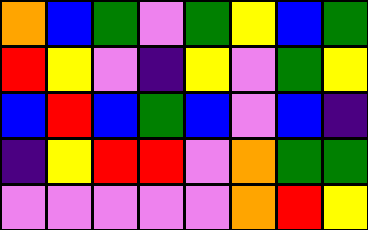[["orange", "blue", "green", "violet", "green", "yellow", "blue", "green"], ["red", "yellow", "violet", "indigo", "yellow", "violet", "green", "yellow"], ["blue", "red", "blue", "green", "blue", "violet", "blue", "indigo"], ["indigo", "yellow", "red", "red", "violet", "orange", "green", "green"], ["violet", "violet", "violet", "violet", "violet", "orange", "red", "yellow"]]